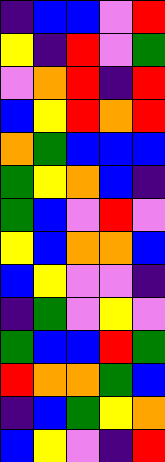[["indigo", "blue", "blue", "violet", "red"], ["yellow", "indigo", "red", "violet", "green"], ["violet", "orange", "red", "indigo", "red"], ["blue", "yellow", "red", "orange", "red"], ["orange", "green", "blue", "blue", "blue"], ["green", "yellow", "orange", "blue", "indigo"], ["green", "blue", "violet", "red", "violet"], ["yellow", "blue", "orange", "orange", "blue"], ["blue", "yellow", "violet", "violet", "indigo"], ["indigo", "green", "violet", "yellow", "violet"], ["green", "blue", "blue", "red", "green"], ["red", "orange", "orange", "green", "blue"], ["indigo", "blue", "green", "yellow", "orange"], ["blue", "yellow", "violet", "indigo", "red"]]